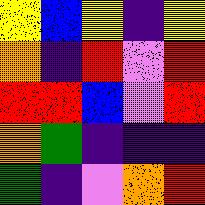[["yellow", "blue", "yellow", "indigo", "yellow"], ["orange", "indigo", "red", "violet", "red"], ["red", "red", "blue", "violet", "red"], ["orange", "green", "indigo", "indigo", "indigo"], ["green", "indigo", "violet", "orange", "red"]]